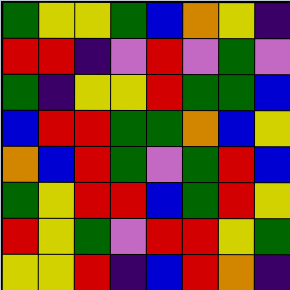[["green", "yellow", "yellow", "green", "blue", "orange", "yellow", "indigo"], ["red", "red", "indigo", "violet", "red", "violet", "green", "violet"], ["green", "indigo", "yellow", "yellow", "red", "green", "green", "blue"], ["blue", "red", "red", "green", "green", "orange", "blue", "yellow"], ["orange", "blue", "red", "green", "violet", "green", "red", "blue"], ["green", "yellow", "red", "red", "blue", "green", "red", "yellow"], ["red", "yellow", "green", "violet", "red", "red", "yellow", "green"], ["yellow", "yellow", "red", "indigo", "blue", "red", "orange", "indigo"]]